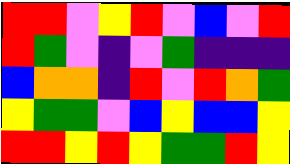[["red", "red", "violet", "yellow", "red", "violet", "blue", "violet", "red"], ["red", "green", "violet", "indigo", "violet", "green", "indigo", "indigo", "indigo"], ["blue", "orange", "orange", "indigo", "red", "violet", "red", "orange", "green"], ["yellow", "green", "green", "violet", "blue", "yellow", "blue", "blue", "yellow"], ["red", "red", "yellow", "red", "yellow", "green", "green", "red", "yellow"]]